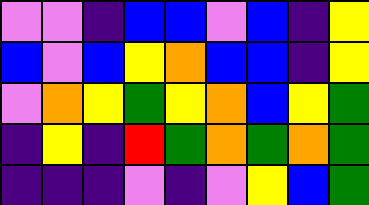[["violet", "violet", "indigo", "blue", "blue", "violet", "blue", "indigo", "yellow"], ["blue", "violet", "blue", "yellow", "orange", "blue", "blue", "indigo", "yellow"], ["violet", "orange", "yellow", "green", "yellow", "orange", "blue", "yellow", "green"], ["indigo", "yellow", "indigo", "red", "green", "orange", "green", "orange", "green"], ["indigo", "indigo", "indigo", "violet", "indigo", "violet", "yellow", "blue", "green"]]